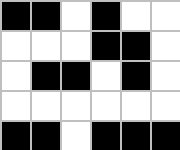[["black", "black", "white", "black", "white", "white"], ["white", "white", "white", "black", "black", "white"], ["white", "black", "black", "white", "black", "white"], ["white", "white", "white", "white", "white", "white"], ["black", "black", "white", "black", "black", "black"]]